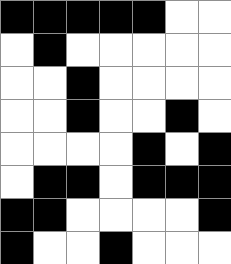[["black", "black", "black", "black", "black", "white", "white"], ["white", "black", "white", "white", "white", "white", "white"], ["white", "white", "black", "white", "white", "white", "white"], ["white", "white", "black", "white", "white", "black", "white"], ["white", "white", "white", "white", "black", "white", "black"], ["white", "black", "black", "white", "black", "black", "black"], ["black", "black", "white", "white", "white", "white", "black"], ["black", "white", "white", "black", "white", "white", "white"]]